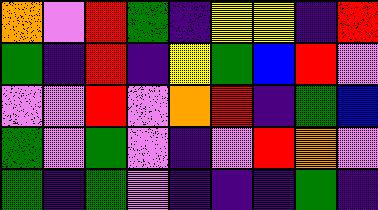[["orange", "violet", "red", "green", "indigo", "yellow", "yellow", "indigo", "red"], ["green", "indigo", "red", "indigo", "yellow", "green", "blue", "red", "violet"], ["violet", "violet", "red", "violet", "orange", "red", "indigo", "green", "blue"], ["green", "violet", "green", "violet", "indigo", "violet", "red", "orange", "violet"], ["green", "indigo", "green", "violet", "indigo", "indigo", "indigo", "green", "indigo"]]